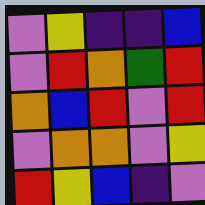[["violet", "yellow", "indigo", "indigo", "blue"], ["violet", "red", "orange", "green", "red"], ["orange", "blue", "red", "violet", "red"], ["violet", "orange", "orange", "violet", "yellow"], ["red", "yellow", "blue", "indigo", "violet"]]